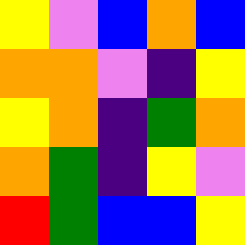[["yellow", "violet", "blue", "orange", "blue"], ["orange", "orange", "violet", "indigo", "yellow"], ["yellow", "orange", "indigo", "green", "orange"], ["orange", "green", "indigo", "yellow", "violet"], ["red", "green", "blue", "blue", "yellow"]]